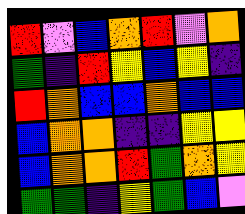[["red", "violet", "blue", "orange", "red", "violet", "orange"], ["green", "indigo", "red", "yellow", "blue", "yellow", "indigo"], ["red", "orange", "blue", "blue", "orange", "blue", "blue"], ["blue", "orange", "orange", "indigo", "indigo", "yellow", "yellow"], ["blue", "orange", "orange", "red", "green", "orange", "yellow"], ["green", "green", "indigo", "yellow", "green", "blue", "violet"]]